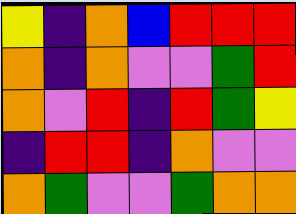[["yellow", "indigo", "orange", "blue", "red", "red", "red"], ["orange", "indigo", "orange", "violet", "violet", "green", "red"], ["orange", "violet", "red", "indigo", "red", "green", "yellow"], ["indigo", "red", "red", "indigo", "orange", "violet", "violet"], ["orange", "green", "violet", "violet", "green", "orange", "orange"]]